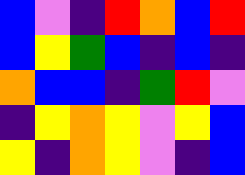[["blue", "violet", "indigo", "red", "orange", "blue", "red"], ["blue", "yellow", "green", "blue", "indigo", "blue", "indigo"], ["orange", "blue", "blue", "indigo", "green", "red", "violet"], ["indigo", "yellow", "orange", "yellow", "violet", "yellow", "blue"], ["yellow", "indigo", "orange", "yellow", "violet", "indigo", "blue"]]